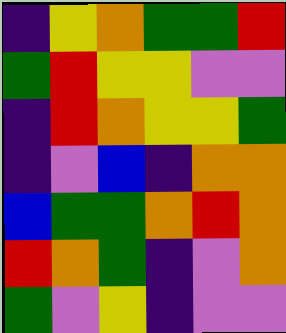[["indigo", "yellow", "orange", "green", "green", "red"], ["green", "red", "yellow", "yellow", "violet", "violet"], ["indigo", "red", "orange", "yellow", "yellow", "green"], ["indigo", "violet", "blue", "indigo", "orange", "orange"], ["blue", "green", "green", "orange", "red", "orange"], ["red", "orange", "green", "indigo", "violet", "orange"], ["green", "violet", "yellow", "indigo", "violet", "violet"]]